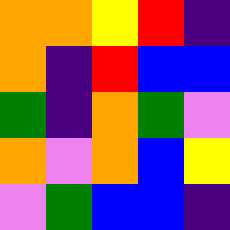[["orange", "orange", "yellow", "red", "indigo"], ["orange", "indigo", "red", "blue", "blue"], ["green", "indigo", "orange", "green", "violet"], ["orange", "violet", "orange", "blue", "yellow"], ["violet", "green", "blue", "blue", "indigo"]]